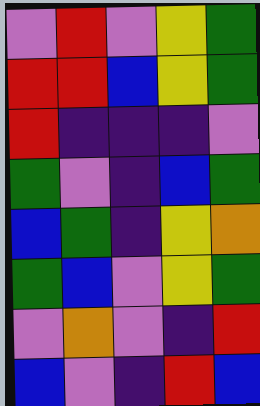[["violet", "red", "violet", "yellow", "green"], ["red", "red", "blue", "yellow", "green"], ["red", "indigo", "indigo", "indigo", "violet"], ["green", "violet", "indigo", "blue", "green"], ["blue", "green", "indigo", "yellow", "orange"], ["green", "blue", "violet", "yellow", "green"], ["violet", "orange", "violet", "indigo", "red"], ["blue", "violet", "indigo", "red", "blue"]]